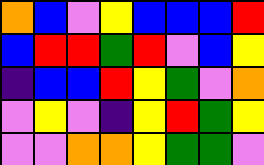[["orange", "blue", "violet", "yellow", "blue", "blue", "blue", "red"], ["blue", "red", "red", "green", "red", "violet", "blue", "yellow"], ["indigo", "blue", "blue", "red", "yellow", "green", "violet", "orange"], ["violet", "yellow", "violet", "indigo", "yellow", "red", "green", "yellow"], ["violet", "violet", "orange", "orange", "yellow", "green", "green", "violet"]]